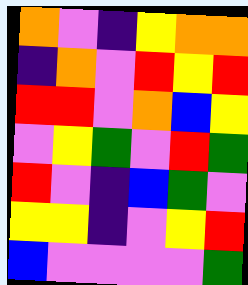[["orange", "violet", "indigo", "yellow", "orange", "orange"], ["indigo", "orange", "violet", "red", "yellow", "red"], ["red", "red", "violet", "orange", "blue", "yellow"], ["violet", "yellow", "green", "violet", "red", "green"], ["red", "violet", "indigo", "blue", "green", "violet"], ["yellow", "yellow", "indigo", "violet", "yellow", "red"], ["blue", "violet", "violet", "violet", "violet", "green"]]